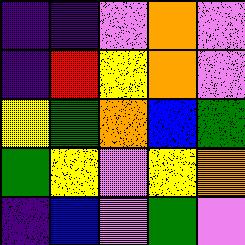[["indigo", "indigo", "violet", "orange", "violet"], ["indigo", "red", "yellow", "orange", "violet"], ["yellow", "green", "orange", "blue", "green"], ["green", "yellow", "violet", "yellow", "orange"], ["indigo", "blue", "violet", "green", "violet"]]